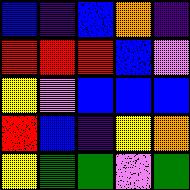[["blue", "indigo", "blue", "orange", "indigo"], ["red", "red", "red", "blue", "violet"], ["yellow", "violet", "blue", "blue", "blue"], ["red", "blue", "indigo", "yellow", "orange"], ["yellow", "green", "green", "violet", "green"]]